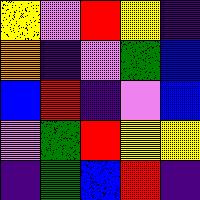[["yellow", "violet", "red", "yellow", "indigo"], ["orange", "indigo", "violet", "green", "blue"], ["blue", "red", "indigo", "violet", "blue"], ["violet", "green", "red", "yellow", "yellow"], ["indigo", "green", "blue", "red", "indigo"]]